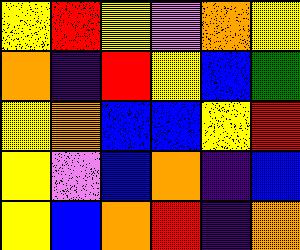[["yellow", "red", "yellow", "violet", "orange", "yellow"], ["orange", "indigo", "red", "yellow", "blue", "green"], ["yellow", "orange", "blue", "blue", "yellow", "red"], ["yellow", "violet", "blue", "orange", "indigo", "blue"], ["yellow", "blue", "orange", "red", "indigo", "orange"]]